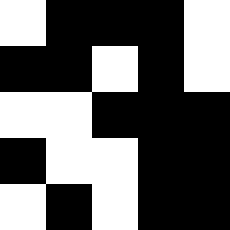[["white", "black", "black", "black", "white"], ["black", "black", "white", "black", "white"], ["white", "white", "black", "black", "black"], ["black", "white", "white", "black", "black"], ["white", "black", "white", "black", "black"]]